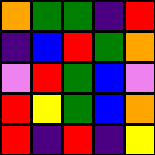[["orange", "green", "green", "indigo", "red"], ["indigo", "blue", "red", "green", "orange"], ["violet", "red", "green", "blue", "violet"], ["red", "yellow", "green", "blue", "orange"], ["red", "indigo", "red", "indigo", "yellow"]]